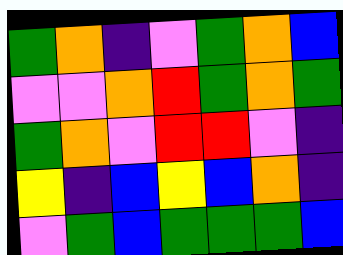[["green", "orange", "indigo", "violet", "green", "orange", "blue"], ["violet", "violet", "orange", "red", "green", "orange", "green"], ["green", "orange", "violet", "red", "red", "violet", "indigo"], ["yellow", "indigo", "blue", "yellow", "blue", "orange", "indigo"], ["violet", "green", "blue", "green", "green", "green", "blue"]]